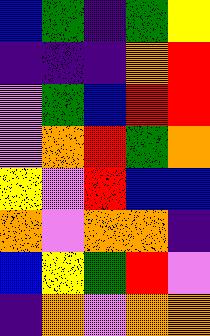[["blue", "green", "indigo", "green", "yellow"], ["indigo", "indigo", "indigo", "orange", "red"], ["violet", "green", "blue", "red", "red"], ["violet", "orange", "red", "green", "orange"], ["yellow", "violet", "red", "blue", "blue"], ["orange", "violet", "orange", "orange", "indigo"], ["blue", "yellow", "green", "red", "violet"], ["indigo", "orange", "violet", "orange", "orange"]]